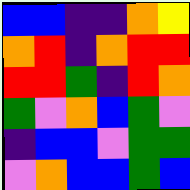[["blue", "blue", "indigo", "indigo", "orange", "yellow"], ["orange", "red", "indigo", "orange", "red", "red"], ["red", "red", "green", "indigo", "red", "orange"], ["green", "violet", "orange", "blue", "green", "violet"], ["indigo", "blue", "blue", "violet", "green", "green"], ["violet", "orange", "blue", "blue", "green", "blue"]]